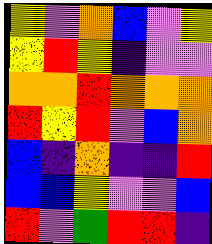[["yellow", "violet", "orange", "blue", "violet", "yellow"], ["yellow", "red", "yellow", "indigo", "violet", "violet"], ["orange", "orange", "red", "orange", "orange", "orange"], ["red", "yellow", "red", "violet", "blue", "orange"], ["blue", "indigo", "orange", "indigo", "indigo", "red"], ["blue", "blue", "yellow", "violet", "violet", "blue"], ["red", "violet", "green", "red", "red", "indigo"]]